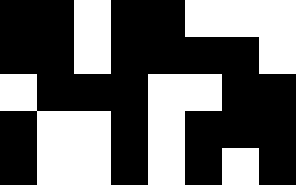[["black", "black", "white", "black", "black", "white", "white", "white"], ["black", "black", "white", "black", "black", "black", "black", "white"], ["white", "black", "black", "black", "white", "white", "black", "black"], ["black", "white", "white", "black", "white", "black", "black", "black"], ["black", "white", "white", "black", "white", "black", "white", "black"]]